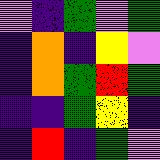[["violet", "indigo", "green", "violet", "green"], ["indigo", "orange", "indigo", "yellow", "violet"], ["indigo", "orange", "green", "red", "green"], ["indigo", "indigo", "green", "yellow", "indigo"], ["indigo", "red", "indigo", "green", "violet"]]